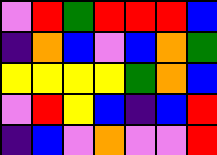[["violet", "red", "green", "red", "red", "red", "blue"], ["indigo", "orange", "blue", "violet", "blue", "orange", "green"], ["yellow", "yellow", "yellow", "yellow", "green", "orange", "blue"], ["violet", "red", "yellow", "blue", "indigo", "blue", "red"], ["indigo", "blue", "violet", "orange", "violet", "violet", "red"]]